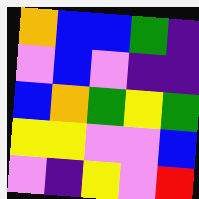[["orange", "blue", "blue", "green", "indigo"], ["violet", "blue", "violet", "indigo", "indigo"], ["blue", "orange", "green", "yellow", "green"], ["yellow", "yellow", "violet", "violet", "blue"], ["violet", "indigo", "yellow", "violet", "red"]]